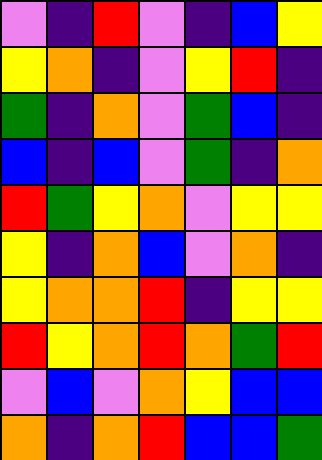[["violet", "indigo", "red", "violet", "indigo", "blue", "yellow"], ["yellow", "orange", "indigo", "violet", "yellow", "red", "indigo"], ["green", "indigo", "orange", "violet", "green", "blue", "indigo"], ["blue", "indigo", "blue", "violet", "green", "indigo", "orange"], ["red", "green", "yellow", "orange", "violet", "yellow", "yellow"], ["yellow", "indigo", "orange", "blue", "violet", "orange", "indigo"], ["yellow", "orange", "orange", "red", "indigo", "yellow", "yellow"], ["red", "yellow", "orange", "red", "orange", "green", "red"], ["violet", "blue", "violet", "orange", "yellow", "blue", "blue"], ["orange", "indigo", "orange", "red", "blue", "blue", "green"]]